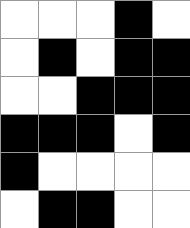[["white", "white", "white", "black", "white"], ["white", "black", "white", "black", "black"], ["white", "white", "black", "black", "black"], ["black", "black", "black", "white", "black"], ["black", "white", "white", "white", "white"], ["white", "black", "black", "white", "white"]]